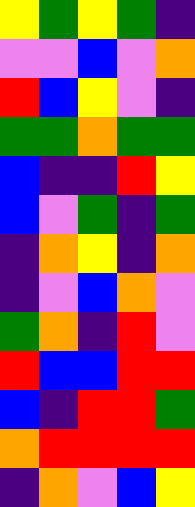[["yellow", "green", "yellow", "green", "indigo"], ["violet", "violet", "blue", "violet", "orange"], ["red", "blue", "yellow", "violet", "indigo"], ["green", "green", "orange", "green", "green"], ["blue", "indigo", "indigo", "red", "yellow"], ["blue", "violet", "green", "indigo", "green"], ["indigo", "orange", "yellow", "indigo", "orange"], ["indigo", "violet", "blue", "orange", "violet"], ["green", "orange", "indigo", "red", "violet"], ["red", "blue", "blue", "red", "red"], ["blue", "indigo", "red", "red", "green"], ["orange", "red", "red", "red", "red"], ["indigo", "orange", "violet", "blue", "yellow"]]